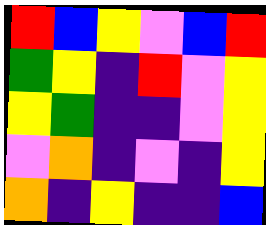[["red", "blue", "yellow", "violet", "blue", "red"], ["green", "yellow", "indigo", "red", "violet", "yellow"], ["yellow", "green", "indigo", "indigo", "violet", "yellow"], ["violet", "orange", "indigo", "violet", "indigo", "yellow"], ["orange", "indigo", "yellow", "indigo", "indigo", "blue"]]